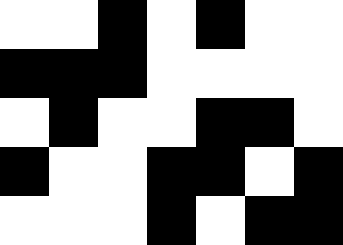[["white", "white", "black", "white", "black", "white", "white"], ["black", "black", "black", "white", "white", "white", "white"], ["white", "black", "white", "white", "black", "black", "white"], ["black", "white", "white", "black", "black", "white", "black"], ["white", "white", "white", "black", "white", "black", "black"]]